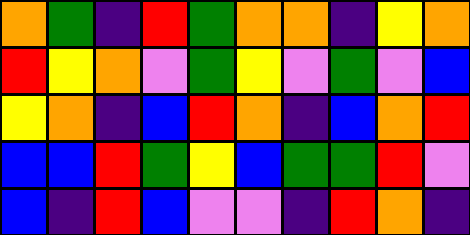[["orange", "green", "indigo", "red", "green", "orange", "orange", "indigo", "yellow", "orange"], ["red", "yellow", "orange", "violet", "green", "yellow", "violet", "green", "violet", "blue"], ["yellow", "orange", "indigo", "blue", "red", "orange", "indigo", "blue", "orange", "red"], ["blue", "blue", "red", "green", "yellow", "blue", "green", "green", "red", "violet"], ["blue", "indigo", "red", "blue", "violet", "violet", "indigo", "red", "orange", "indigo"]]